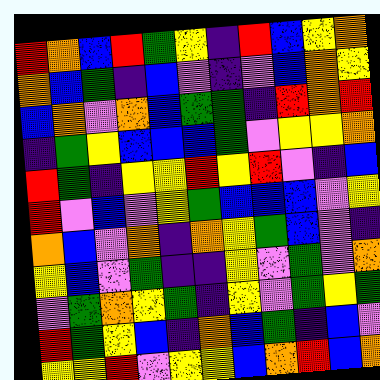[["red", "orange", "blue", "red", "green", "yellow", "indigo", "red", "blue", "yellow", "orange"], ["orange", "blue", "green", "indigo", "blue", "violet", "indigo", "violet", "blue", "orange", "yellow"], ["blue", "orange", "violet", "orange", "blue", "green", "green", "indigo", "red", "orange", "red"], ["indigo", "green", "yellow", "blue", "blue", "blue", "green", "violet", "yellow", "yellow", "orange"], ["red", "green", "indigo", "yellow", "yellow", "red", "yellow", "red", "violet", "indigo", "blue"], ["red", "violet", "blue", "violet", "yellow", "green", "blue", "blue", "blue", "violet", "yellow"], ["orange", "blue", "violet", "orange", "indigo", "orange", "yellow", "green", "blue", "violet", "indigo"], ["yellow", "blue", "violet", "green", "indigo", "indigo", "yellow", "violet", "green", "violet", "orange"], ["violet", "green", "orange", "yellow", "green", "indigo", "yellow", "violet", "green", "yellow", "green"], ["red", "green", "yellow", "blue", "indigo", "orange", "blue", "green", "indigo", "blue", "violet"], ["yellow", "yellow", "red", "violet", "yellow", "yellow", "blue", "orange", "red", "blue", "orange"]]